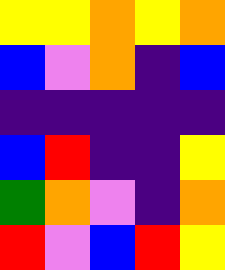[["yellow", "yellow", "orange", "yellow", "orange"], ["blue", "violet", "orange", "indigo", "blue"], ["indigo", "indigo", "indigo", "indigo", "indigo"], ["blue", "red", "indigo", "indigo", "yellow"], ["green", "orange", "violet", "indigo", "orange"], ["red", "violet", "blue", "red", "yellow"]]